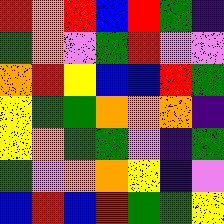[["red", "orange", "red", "blue", "red", "green", "indigo"], ["green", "orange", "violet", "green", "red", "violet", "violet"], ["orange", "red", "yellow", "blue", "blue", "red", "green"], ["yellow", "green", "green", "orange", "orange", "orange", "indigo"], ["yellow", "orange", "green", "green", "violet", "indigo", "green"], ["green", "violet", "orange", "orange", "yellow", "indigo", "violet"], ["blue", "red", "blue", "red", "green", "green", "yellow"]]